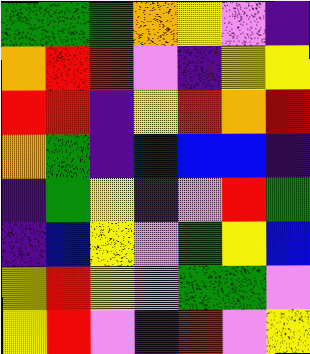[["green", "green", "green", "orange", "yellow", "violet", "indigo"], ["orange", "red", "red", "violet", "indigo", "yellow", "yellow"], ["red", "red", "indigo", "yellow", "red", "orange", "red"], ["orange", "green", "indigo", "blue", "blue", "blue", "indigo"], ["indigo", "green", "yellow", "indigo", "violet", "red", "green"], ["indigo", "blue", "yellow", "violet", "green", "yellow", "blue"], ["yellow", "red", "yellow", "violet", "green", "green", "violet"], ["yellow", "red", "violet", "indigo", "red", "violet", "yellow"]]